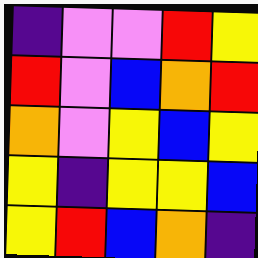[["indigo", "violet", "violet", "red", "yellow"], ["red", "violet", "blue", "orange", "red"], ["orange", "violet", "yellow", "blue", "yellow"], ["yellow", "indigo", "yellow", "yellow", "blue"], ["yellow", "red", "blue", "orange", "indigo"]]